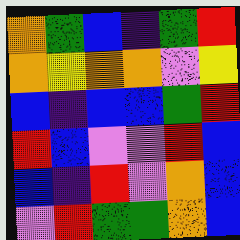[["orange", "green", "blue", "indigo", "green", "red"], ["orange", "yellow", "orange", "orange", "violet", "yellow"], ["blue", "indigo", "blue", "blue", "green", "red"], ["red", "blue", "violet", "violet", "red", "blue"], ["blue", "indigo", "red", "violet", "orange", "blue"], ["violet", "red", "green", "green", "orange", "blue"]]